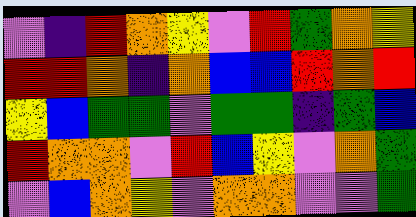[["violet", "indigo", "red", "orange", "yellow", "violet", "red", "green", "orange", "yellow"], ["red", "red", "orange", "indigo", "orange", "blue", "blue", "red", "orange", "red"], ["yellow", "blue", "green", "green", "violet", "green", "green", "indigo", "green", "blue"], ["red", "orange", "orange", "violet", "red", "blue", "yellow", "violet", "orange", "green"], ["violet", "blue", "orange", "yellow", "violet", "orange", "orange", "violet", "violet", "green"]]